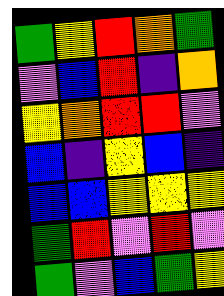[["green", "yellow", "red", "orange", "green"], ["violet", "blue", "red", "indigo", "orange"], ["yellow", "orange", "red", "red", "violet"], ["blue", "indigo", "yellow", "blue", "indigo"], ["blue", "blue", "yellow", "yellow", "yellow"], ["green", "red", "violet", "red", "violet"], ["green", "violet", "blue", "green", "yellow"]]